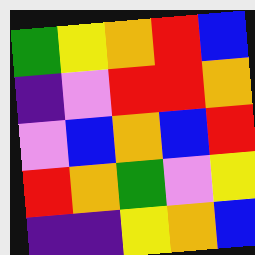[["green", "yellow", "orange", "red", "blue"], ["indigo", "violet", "red", "red", "orange"], ["violet", "blue", "orange", "blue", "red"], ["red", "orange", "green", "violet", "yellow"], ["indigo", "indigo", "yellow", "orange", "blue"]]